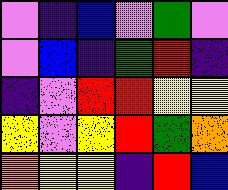[["violet", "indigo", "blue", "violet", "green", "violet"], ["violet", "blue", "indigo", "green", "red", "indigo"], ["indigo", "violet", "red", "red", "yellow", "yellow"], ["yellow", "violet", "yellow", "red", "green", "orange"], ["orange", "yellow", "yellow", "indigo", "red", "blue"]]